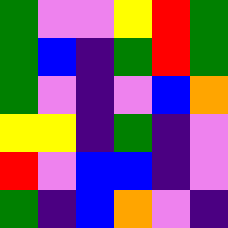[["green", "violet", "violet", "yellow", "red", "green"], ["green", "blue", "indigo", "green", "red", "green"], ["green", "violet", "indigo", "violet", "blue", "orange"], ["yellow", "yellow", "indigo", "green", "indigo", "violet"], ["red", "violet", "blue", "blue", "indigo", "violet"], ["green", "indigo", "blue", "orange", "violet", "indigo"]]